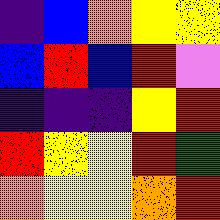[["indigo", "blue", "orange", "yellow", "yellow"], ["blue", "red", "blue", "red", "violet"], ["indigo", "indigo", "indigo", "yellow", "red"], ["red", "yellow", "yellow", "red", "green"], ["orange", "yellow", "yellow", "orange", "red"]]